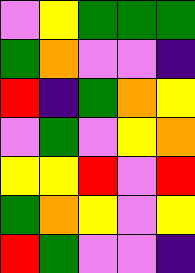[["violet", "yellow", "green", "green", "green"], ["green", "orange", "violet", "violet", "indigo"], ["red", "indigo", "green", "orange", "yellow"], ["violet", "green", "violet", "yellow", "orange"], ["yellow", "yellow", "red", "violet", "red"], ["green", "orange", "yellow", "violet", "yellow"], ["red", "green", "violet", "violet", "indigo"]]